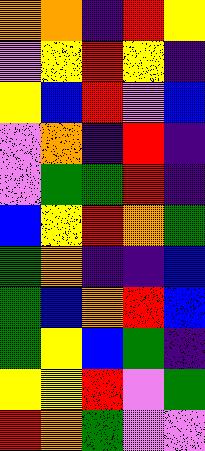[["orange", "orange", "indigo", "red", "yellow"], ["violet", "yellow", "red", "yellow", "indigo"], ["yellow", "blue", "red", "violet", "blue"], ["violet", "orange", "indigo", "red", "indigo"], ["violet", "green", "green", "red", "indigo"], ["blue", "yellow", "red", "orange", "green"], ["green", "orange", "indigo", "indigo", "blue"], ["green", "blue", "orange", "red", "blue"], ["green", "yellow", "blue", "green", "indigo"], ["yellow", "yellow", "red", "violet", "green"], ["red", "orange", "green", "violet", "violet"]]